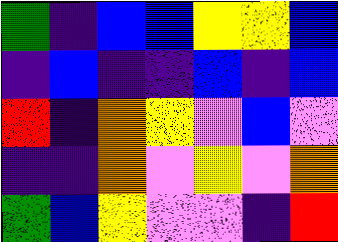[["green", "indigo", "blue", "blue", "yellow", "yellow", "blue"], ["indigo", "blue", "indigo", "indigo", "blue", "indigo", "blue"], ["red", "indigo", "orange", "yellow", "violet", "blue", "violet"], ["indigo", "indigo", "orange", "violet", "yellow", "violet", "orange"], ["green", "blue", "yellow", "violet", "violet", "indigo", "red"]]